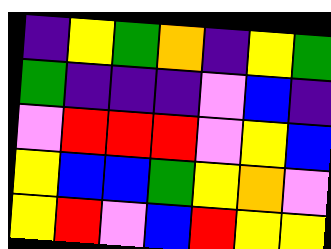[["indigo", "yellow", "green", "orange", "indigo", "yellow", "green"], ["green", "indigo", "indigo", "indigo", "violet", "blue", "indigo"], ["violet", "red", "red", "red", "violet", "yellow", "blue"], ["yellow", "blue", "blue", "green", "yellow", "orange", "violet"], ["yellow", "red", "violet", "blue", "red", "yellow", "yellow"]]